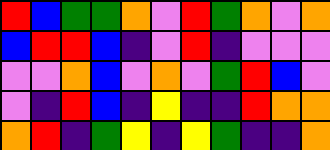[["red", "blue", "green", "green", "orange", "violet", "red", "green", "orange", "violet", "orange"], ["blue", "red", "red", "blue", "indigo", "violet", "red", "indigo", "violet", "violet", "violet"], ["violet", "violet", "orange", "blue", "violet", "orange", "violet", "green", "red", "blue", "violet"], ["violet", "indigo", "red", "blue", "indigo", "yellow", "indigo", "indigo", "red", "orange", "orange"], ["orange", "red", "indigo", "green", "yellow", "indigo", "yellow", "green", "indigo", "indigo", "orange"]]